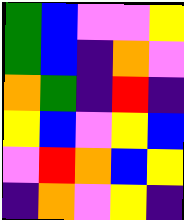[["green", "blue", "violet", "violet", "yellow"], ["green", "blue", "indigo", "orange", "violet"], ["orange", "green", "indigo", "red", "indigo"], ["yellow", "blue", "violet", "yellow", "blue"], ["violet", "red", "orange", "blue", "yellow"], ["indigo", "orange", "violet", "yellow", "indigo"]]